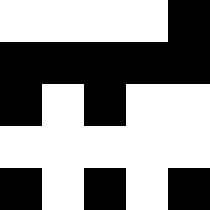[["white", "white", "white", "white", "black"], ["black", "black", "black", "black", "black"], ["black", "white", "black", "white", "white"], ["white", "white", "white", "white", "white"], ["black", "white", "black", "white", "black"]]